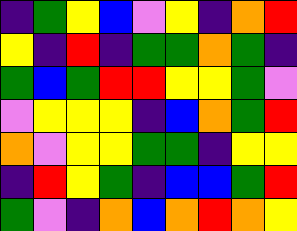[["indigo", "green", "yellow", "blue", "violet", "yellow", "indigo", "orange", "red"], ["yellow", "indigo", "red", "indigo", "green", "green", "orange", "green", "indigo"], ["green", "blue", "green", "red", "red", "yellow", "yellow", "green", "violet"], ["violet", "yellow", "yellow", "yellow", "indigo", "blue", "orange", "green", "red"], ["orange", "violet", "yellow", "yellow", "green", "green", "indigo", "yellow", "yellow"], ["indigo", "red", "yellow", "green", "indigo", "blue", "blue", "green", "red"], ["green", "violet", "indigo", "orange", "blue", "orange", "red", "orange", "yellow"]]